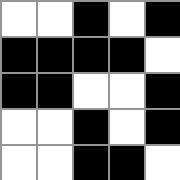[["white", "white", "black", "white", "black"], ["black", "black", "black", "black", "white"], ["black", "black", "white", "white", "black"], ["white", "white", "black", "white", "black"], ["white", "white", "black", "black", "white"]]